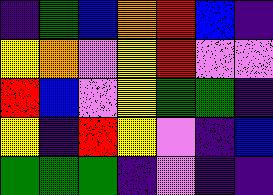[["indigo", "green", "blue", "orange", "red", "blue", "indigo"], ["yellow", "orange", "violet", "yellow", "red", "violet", "violet"], ["red", "blue", "violet", "yellow", "green", "green", "indigo"], ["yellow", "indigo", "red", "yellow", "violet", "indigo", "blue"], ["green", "green", "green", "indigo", "violet", "indigo", "indigo"]]